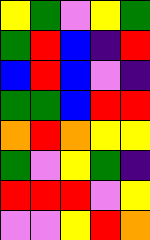[["yellow", "green", "violet", "yellow", "green"], ["green", "red", "blue", "indigo", "red"], ["blue", "red", "blue", "violet", "indigo"], ["green", "green", "blue", "red", "red"], ["orange", "red", "orange", "yellow", "yellow"], ["green", "violet", "yellow", "green", "indigo"], ["red", "red", "red", "violet", "yellow"], ["violet", "violet", "yellow", "red", "orange"]]